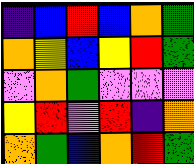[["indigo", "blue", "red", "blue", "orange", "green"], ["orange", "yellow", "blue", "yellow", "red", "green"], ["violet", "orange", "green", "violet", "violet", "violet"], ["yellow", "red", "violet", "red", "indigo", "orange"], ["orange", "green", "blue", "orange", "red", "green"]]